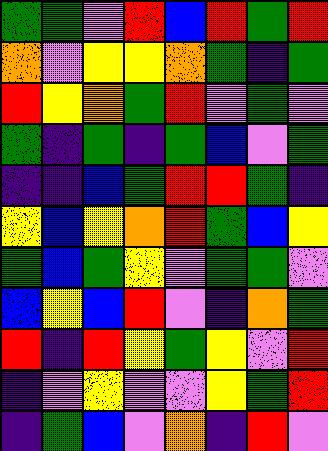[["green", "green", "violet", "red", "blue", "red", "green", "red"], ["orange", "violet", "yellow", "yellow", "orange", "green", "indigo", "green"], ["red", "yellow", "orange", "green", "red", "violet", "green", "violet"], ["green", "indigo", "green", "indigo", "green", "blue", "violet", "green"], ["indigo", "indigo", "blue", "green", "red", "red", "green", "indigo"], ["yellow", "blue", "yellow", "orange", "red", "green", "blue", "yellow"], ["green", "blue", "green", "yellow", "violet", "green", "green", "violet"], ["blue", "yellow", "blue", "red", "violet", "indigo", "orange", "green"], ["red", "indigo", "red", "yellow", "green", "yellow", "violet", "red"], ["indigo", "violet", "yellow", "violet", "violet", "yellow", "green", "red"], ["indigo", "green", "blue", "violet", "orange", "indigo", "red", "violet"]]